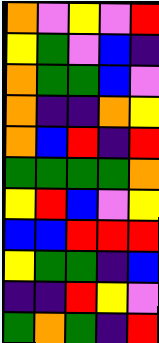[["orange", "violet", "yellow", "violet", "red"], ["yellow", "green", "violet", "blue", "indigo"], ["orange", "green", "green", "blue", "violet"], ["orange", "indigo", "indigo", "orange", "yellow"], ["orange", "blue", "red", "indigo", "red"], ["green", "green", "green", "green", "orange"], ["yellow", "red", "blue", "violet", "yellow"], ["blue", "blue", "red", "red", "red"], ["yellow", "green", "green", "indigo", "blue"], ["indigo", "indigo", "red", "yellow", "violet"], ["green", "orange", "green", "indigo", "red"]]